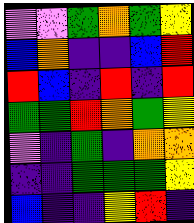[["violet", "violet", "green", "orange", "green", "yellow"], ["blue", "orange", "indigo", "indigo", "blue", "red"], ["red", "blue", "indigo", "red", "indigo", "red"], ["green", "green", "red", "orange", "green", "yellow"], ["violet", "indigo", "green", "indigo", "orange", "orange"], ["indigo", "indigo", "green", "green", "green", "yellow"], ["blue", "indigo", "indigo", "yellow", "red", "indigo"]]